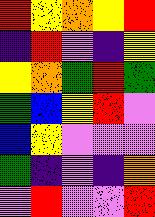[["red", "yellow", "orange", "yellow", "red"], ["indigo", "red", "violet", "indigo", "yellow"], ["yellow", "orange", "green", "red", "green"], ["green", "blue", "yellow", "red", "violet"], ["blue", "yellow", "violet", "violet", "violet"], ["green", "indigo", "violet", "indigo", "orange"], ["violet", "red", "violet", "violet", "red"]]